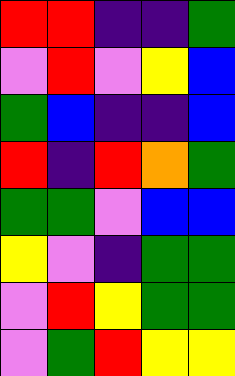[["red", "red", "indigo", "indigo", "green"], ["violet", "red", "violet", "yellow", "blue"], ["green", "blue", "indigo", "indigo", "blue"], ["red", "indigo", "red", "orange", "green"], ["green", "green", "violet", "blue", "blue"], ["yellow", "violet", "indigo", "green", "green"], ["violet", "red", "yellow", "green", "green"], ["violet", "green", "red", "yellow", "yellow"]]